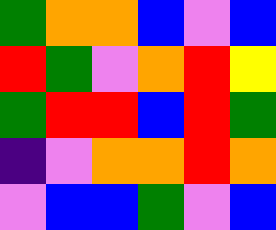[["green", "orange", "orange", "blue", "violet", "blue"], ["red", "green", "violet", "orange", "red", "yellow"], ["green", "red", "red", "blue", "red", "green"], ["indigo", "violet", "orange", "orange", "red", "orange"], ["violet", "blue", "blue", "green", "violet", "blue"]]